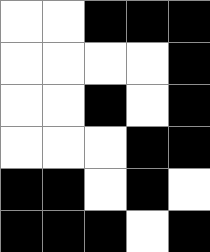[["white", "white", "black", "black", "black"], ["white", "white", "white", "white", "black"], ["white", "white", "black", "white", "black"], ["white", "white", "white", "black", "black"], ["black", "black", "white", "black", "white"], ["black", "black", "black", "white", "black"]]